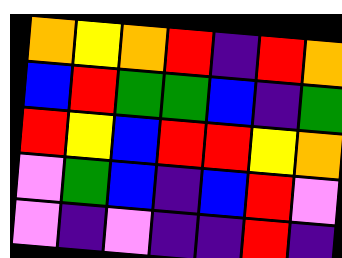[["orange", "yellow", "orange", "red", "indigo", "red", "orange"], ["blue", "red", "green", "green", "blue", "indigo", "green"], ["red", "yellow", "blue", "red", "red", "yellow", "orange"], ["violet", "green", "blue", "indigo", "blue", "red", "violet"], ["violet", "indigo", "violet", "indigo", "indigo", "red", "indigo"]]